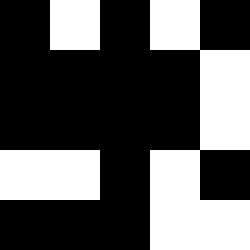[["black", "white", "black", "white", "black"], ["black", "black", "black", "black", "white"], ["black", "black", "black", "black", "white"], ["white", "white", "black", "white", "black"], ["black", "black", "black", "white", "white"]]